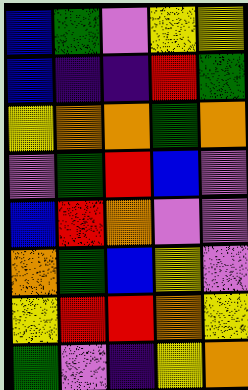[["blue", "green", "violet", "yellow", "yellow"], ["blue", "indigo", "indigo", "red", "green"], ["yellow", "orange", "orange", "green", "orange"], ["violet", "green", "red", "blue", "violet"], ["blue", "red", "orange", "violet", "violet"], ["orange", "green", "blue", "yellow", "violet"], ["yellow", "red", "red", "orange", "yellow"], ["green", "violet", "indigo", "yellow", "orange"]]